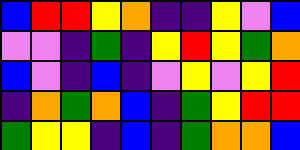[["blue", "red", "red", "yellow", "orange", "indigo", "indigo", "yellow", "violet", "blue"], ["violet", "violet", "indigo", "green", "indigo", "yellow", "red", "yellow", "green", "orange"], ["blue", "violet", "indigo", "blue", "indigo", "violet", "yellow", "violet", "yellow", "red"], ["indigo", "orange", "green", "orange", "blue", "indigo", "green", "yellow", "red", "red"], ["green", "yellow", "yellow", "indigo", "blue", "indigo", "green", "orange", "orange", "blue"]]